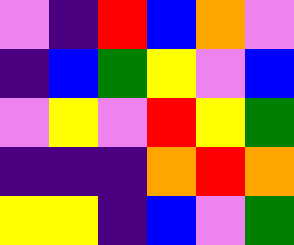[["violet", "indigo", "red", "blue", "orange", "violet"], ["indigo", "blue", "green", "yellow", "violet", "blue"], ["violet", "yellow", "violet", "red", "yellow", "green"], ["indigo", "indigo", "indigo", "orange", "red", "orange"], ["yellow", "yellow", "indigo", "blue", "violet", "green"]]